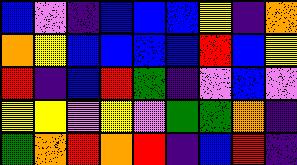[["blue", "violet", "indigo", "blue", "blue", "blue", "yellow", "indigo", "orange"], ["orange", "yellow", "blue", "blue", "blue", "blue", "red", "blue", "yellow"], ["red", "indigo", "blue", "red", "green", "indigo", "violet", "blue", "violet"], ["yellow", "yellow", "violet", "yellow", "violet", "green", "green", "orange", "indigo"], ["green", "orange", "red", "orange", "red", "indigo", "blue", "red", "indigo"]]